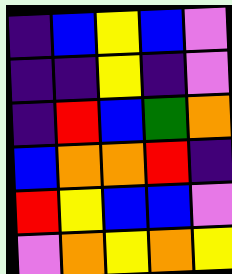[["indigo", "blue", "yellow", "blue", "violet"], ["indigo", "indigo", "yellow", "indigo", "violet"], ["indigo", "red", "blue", "green", "orange"], ["blue", "orange", "orange", "red", "indigo"], ["red", "yellow", "blue", "blue", "violet"], ["violet", "orange", "yellow", "orange", "yellow"]]